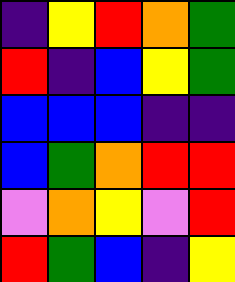[["indigo", "yellow", "red", "orange", "green"], ["red", "indigo", "blue", "yellow", "green"], ["blue", "blue", "blue", "indigo", "indigo"], ["blue", "green", "orange", "red", "red"], ["violet", "orange", "yellow", "violet", "red"], ["red", "green", "blue", "indigo", "yellow"]]